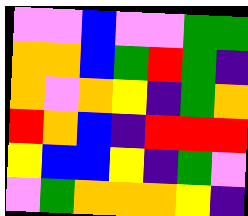[["violet", "violet", "blue", "violet", "violet", "green", "green"], ["orange", "orange", "blue", "green", "red", "green", "indigo"], ["orange", "violet", "orange", "yellow", "indigo", "green", "orange"], ["red", "orange", "blue", "indigo", "red", "red", "red"], ["yellow", "blue", "blue", "yellow", "indigo", "green", "violet"], ["violet", "green", "orange", "orange", "orange", "yellow", "indigo"]]